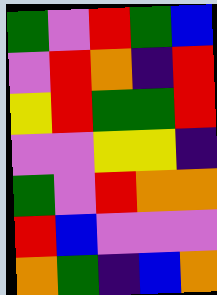[["green", "violet", "red", "green", "blue"], ["violet", "red", "orange", "indigo", "red"], ["yellow", "red", "green", "green", "red"], ["violet", "violet", "yellow", "yellow", "indigo"], ["green", "violet", "red", "orange", "orange"], ["red", "blue", "violet", "violet", "violet"], ["orange", "green", "indigo", "blue", "orange"]]